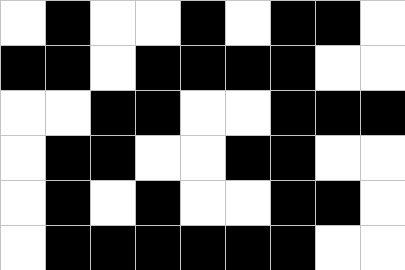[["white", "black", "white", "white", "black", "white", "black", "black", "white"], ["black", "black", "white", "black", "black", "black", "black", "white", "white"], ["white", "white", "black", "black", "white", "white", "black", "black", "black"], ["white", "black", "black", "white", "white", "black", "black", "white", "white"], ["white", "black", "white", "black", "white", "white", "black", "black", "white"], ["white", "black", "black", "black", "black", "black", "black", "white", "white"]]